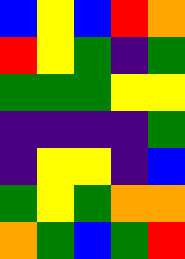[["blue", "yellow", "blue", "red", "orange"], ["red", "yellow", "green", "indigo", "green"], ["green", "green", "green", "yellow", "yellow"], ["indigo", "indigo", "indigo", "indigo", "green"], ["indigo", "yellow", "yellow", "indigo", "blue"], ["green", "yellow", "green", "orange", "orange"], ["orange", "green", "blue", "green", "red"]]